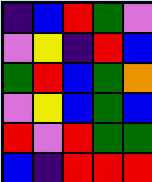[["indigo", "blue", "red", "green", "violet"], ["violet", "yellow", "indigo", "red", "blue"], ["green", "red", "blue", "green", "orange"], ["violet", "yellow", "blue", "green", "blue"], ["red", "violet", "red", "green", "green"], ["blue", "indigo", "red", "red", "red"]]